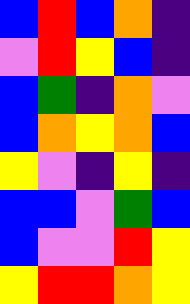[["blue", "red", "blue", "orange", "indigo"], ["violet", "red", "yellow", "blue", "indigo"], ["blue", "green", "indigo", "orange", "violet"], ["blue", "orange", "yellow", "orange", "blue"], ["yellow", "violet", "indigo", "yellow", "indigo"], ["blue", "blue", "violet", "green", "blue"], ["blue", "violet", "violet", "red", "yellow"], ["yellow", "red", "red", "orange", "yellow"]]